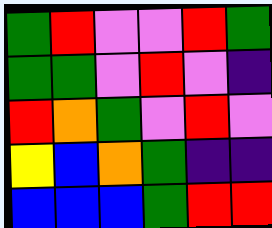[["green", "red", "violet", "violet", "red", "green"], ["green", "green", "violet", "red", "violet", "indigo"], ["red", "orange", "green", "violet", "red", "violet"], ["yellow", "blue", "orange", "green", "indigo", "indigo"], ["blue", "blue", "blue", "green", "red", "red"]]